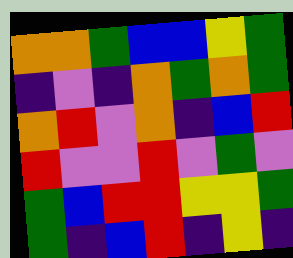[["orange", "orange", "green", "blue", "blue", "yellow", "green"], ["indigo", "violet", "indigo", "orange", "green", "orange", "green"], ["orange", "red", "violet", "orange", "indigo", "blue", "red"], ["red", "violet", "violet", "red", "violet", "green", "violet"], ["green", "blue", "red", "red", "yellow", "yellow", "green"], ["green", "indigo", "blue", "red", "indigo", "yellow", "indigo"]]